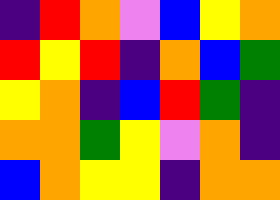[["indigo", "red", "orange", "violet", "blue", "yellow", "orange"], ["red", "yellow", "red", "indigo", "orange", "blue", "green"], ["yellow", "orange", "indigo", "blue", "red", "green", "indigo"], ["orange", "orange", "green", "yellow", "violet", "orange", "indigo"], ["blue", "orange", "yellow", "yellow", "indigo", "orange", "orange"]]